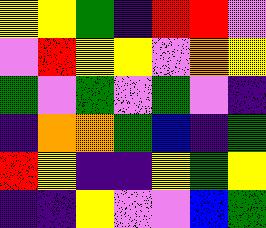[["yellow", "yellow", "green", "indigo", "red", "red", "violet"], ["violet", "red", "yellow", "yellow", "violet", "orange", "yellow"], ["green", "violet", "green", "violet", "green", "violet", "indigo"], ["indigo", "orange", "orange", "green", "blue", "indigo", "green"], ["red", "yellow", "indigo", "indigo", "yellow", "green", "yellow"], ["indigo", "indigo", "yellow", "violet", "violet", "blue", "green"]]